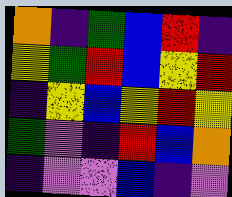[["orange", "indigo", "green", "blue", "red", "indigo"], ["yellow", "green", "red", "blue", "yellow", "red"], ["indigo", "yellow", "blue", "yellow", "red", "yellow"], ["green", "violet", "indigo", "red", "blue", "orange"], ["indigo", "violet", "violet", "blue", "indigo", "violet"]]